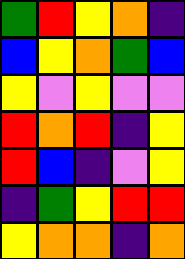[["green", "red", "yellow", "orange", "indigo"], ["blue", "yellow", "orange", "green", "blue"], ["yellow", "violet", "yellow", "violet", "violet"], ["red", "orange", "red", "indigo", "yellow"], ["red", "blue", "indigo", "violet", "yellow"], ["indigo", "green", "yellow", "red", "red"], ["yellow", "orange", "orange", "indigo", "orange"]]